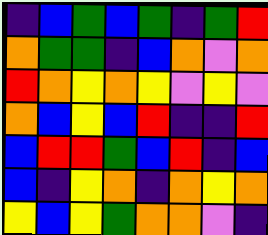[["indigo", "blue", "green", "blue", "green", "indigo", "green", "red"], ["orange", "green", "green", "indigo", "blue", "orange", "violet", "orange"], ["red", "orange", "yellow", "orange", "yellow", "violet", "yellow", "violet"], ["orange", "blue", "yellow", "blue", "red", "indigo", "indigo", "red"], ["blue", "red", "red", "green", "blue", "red", "indigo", "blue"], ["blue", "indigo", "yellow", "orange", "indigo", "orange", "yellow", "orange"], ["yellow", "blue", "yellow", "green", "orange", "orange", "violet", "indigo"]]